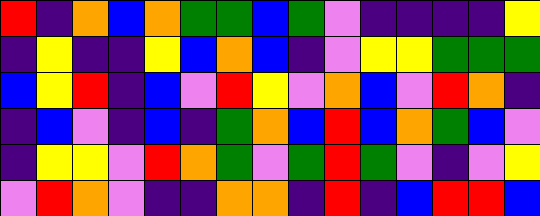[["red", "indigo", "orange", "blue", "orange", "green", "green", "blue", "green", "violet", "indigo", "indigo", "indigo", "indigo", "yellow"], ["indigo", "yellow", "indigo", "indigo", "yellow", "blue", "orange", "blue", "indigo", "violet", "yellow", "yellow", "green", "green", "green"], ["blue", "yellow", "red", "indigo", "blue", "violet", "red", "yellow", "violet", "orange", "blue", "violet", "red", "orange", "indigo"], ["indigo", "blue", "violet", "indigo", "blue", "indigo", "green", "orange", "blue", "red", "blue", "orange", "green", "blue", "violet"], ["indigo", "yellow", "yellow", "violet", "red", "orange", "green", "violet", "green", "red", "green", "violet", "indigo", "violet", "yellow"], ["violet", "red", "orange", "violet", "indigo", "indigo", "orange", "orange", "indigo", "red", "indigo", "blue", "red", "red", "blue"]]